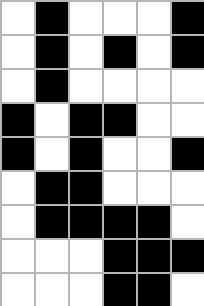[["white", "black", "white", "white", "white", "black"], ["white", "black", "white", "black", "white", "black"], ["white", "black", "white", "white", "white", "white"], ["black", "white", "black", "black", "white", "white"], ["black", "white", "black", "white", "white", "black"], ["white", "black", "black", "white", "white", "white"], ["white", "black", "black", "black", "black", "white"], ["white", "white", "white", "black", "black", "black"], ["white", "white", "white", "black", "black", "white"]]